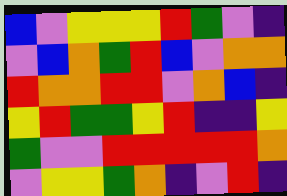[["blue", "violet", "yellow", "yellow", "yellow", "red", "green", "violet", "indigo"], ["violet", "blue", "orange", "green", "red", "blue", "violet", "orange", "orange"], ["red", "orange", "orange", "red", "red", "violet", "orange", "blue", "indigo"], ["yellow", "red", "green", "green", "yellow", "red", "indigo", "indigo", "yellow"], ["green", "violet", "violet", "red", "red", "red", "red", "red", "orange"], ["violet", "yellow", "yellow", "green", "orange", "indigo", "violet", "red", "indigo"]]